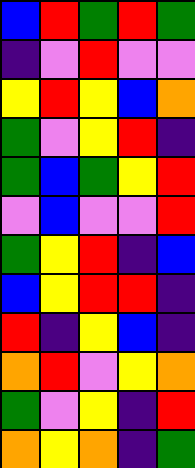[["blue", "red", "green", "red", "green"], ["indigo", "violet", "red", "violet", "violet"], ["yellow", "red", "yellow", "blue", "orange"], ["green", "violet", "yellow", "red", "indigo"], ["green", "blue", "green", "yellow", "red"], ["violet", "blue", "violet", "violet", "red"], ["green", "yellow", "red", "indigo", "blue"], ["blue", "yellow", "red", "red", "indigo"], ["red", "indigo", "yellow", "blue", "indigo"], ["orange", "red", "violet", "yellow", "orange"], ["green", "violet", "yellow", "indigo", "red"], ["orange", "yellow", "orange", "indigo", "green"]]